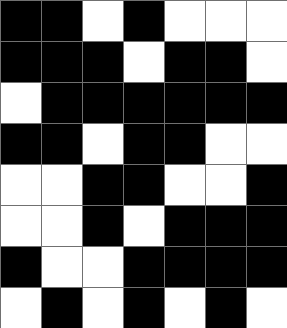[["black", "black", "white", "black", "white", "white", "white"], ["black", "black", "black", "white", "black", "black", "white"], ["white", "black", "black", "black", "black", "black", "black"], ["black", "black", "white", "black", "black", "white", "white"], ["white", "white", "black", "black", "white", "white", "black"], ["white", "white", "black", "white", "black", "black", "black"], ["black", "white", "white", "black", "black", "black", "black"], ["white", "black", "white", "black", "white", "black", "white"]]